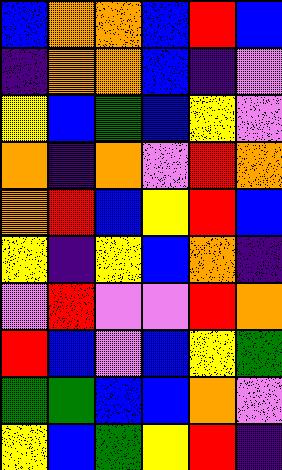[["blue", "orange", "orange", "blue", "red", "blue"], ["indigo", "orange", "orange", "blue", "indigo", "violet"], ["yellow", "blue", "green", "blue", "yellow", "violet"], ["orange", "indigo", "orange", "violet", "red", "orange"], ["orange", "red", "blue", "yellow", "red", "blue"], ["yellow", "indigo", "yellow", "blue", "orange", "indigo"], ["violet", "red", "violet", "violet", "red", "orange"], ["red", "blue", "violet", "blue", "yellow", "green"], ["green", "green", "blue", "blue", "orange", "violet"], ["yellow", "blue", "green", "yellow", "red", "indigo"]]